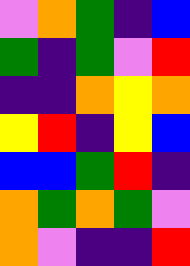[["violet", "orange", "green", "indigo", "blue"], ["green", "indigo", "green", "violet", "red"], ["indigo", "indigo", "orange", "yellow", "orange"], ["yellow", "red", "indigo", "yellow", "blue"], ["blue", "blue", "green", "red", "indigo"], ["orange", "green", "orange", "green", "violet"], ["orange", "violet", "indigo", "indigo", "red"]]